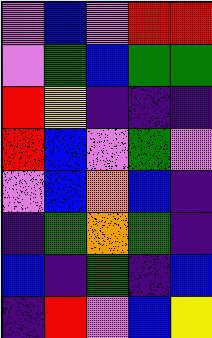[["violet", "blue", "violet", "red", "red"], ["violet", "green", "blue", "green", "green"], ["red", "yellow", "indigo", "indigo", "indigo"], ["red", "blue", "violet", "green", "violet"], ["violet", "blue", "orange", "blue", "indigo"], ["indigo", "green", "orange", "green", "indigo"], ["blue", "indigo", "green", "indigo", "blue"], ["indigo", "red", "violet", "blue", "yellow"]]